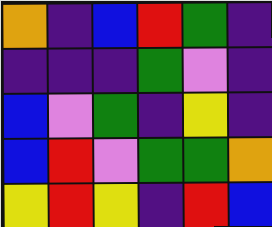[["orange", "indigo", "blue", "red", "green", "indigo"], ["indigo", "indigo", "indigo", "green", "violet", "indigo"], ["blue", "violet", "green", "indigo", "yellow", "indigo"], ["blue", "red", "violet", "green", "green", "orange"], ["yellow", "red", "yellow", "indigo", "red", "blue"]]